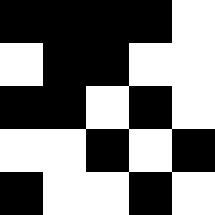[["black", "black", "black", "black", "white"], ["white", "black", "black", "white", "white"], ["black", "black", "white", "black", "white"], ["white", "white", "black", "white", "black"], ["black", "white", "white", "black", "white"]]